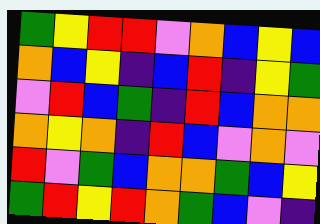[["green", "yellow", "red", "red", "violet", "orange", "blue", "yellow", "blue"], ["orange", "blue", "yellow", "indigo", "blue", "red", "indigo", "yellow", "green"], ["violet", "red", "blue", "green", "indigo", "red", "blue", "orange", "orange"], ["orange", "yellow", "orange", "indigo", "red", "blue", "violet", "orange", "violet"], ["red", "violet", "green", "blue", "orange", "orange", "green", "blue", "yellow"], ["green", "red", "yellow", "red", "orange", "green", "blue", "violet", "indigo"]]